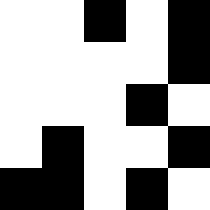[["white", "white", "black", "white", "black"], ["white", "white", "white", "white", "black"], ["white", "white", "white", "black", "white"], ["white", "black", "white", "white", "black"], ["black", "black", "white", "black", "white"]]